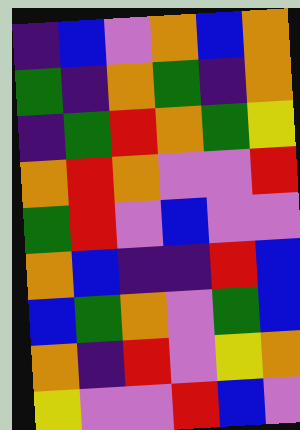[["indigo", "blue", "violet", "orange", "blue", "orange"], ["green", "indigo", "orange", "green", "indigo", "orange"], ["indigo", "green", "red", "orange", "green", "yellow"], ["orange", "red", "orange", "violet", "violet", "red"], ["green", "red", "violet", "blue", "violet", "violet"], ["orange", "blue", "indigo", "indigo", "red", "blue"], ["blue", "green", "orange", "violet", "green", "blue"], ["orange", "indigo", "red", "violet", "yellow", "orange"], ["yellow", "violet", "violet", "red", "blue", "violet"]]